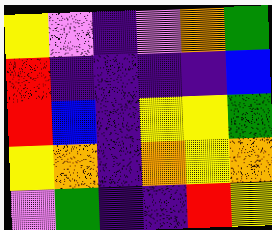[["yellow", "violet", "indigo", "violet", "orange", "green"], ["red", "indigo", "indigo", "indigo", "indigo", "blue"], ["red", "blue", "indigo", "yellow", "yellow", "green"], ["yellow", "orange", "indigo", "orange", "yellow", "orange"], ["violet", "green", "indigo", "indigo", "red", "yellow"]]